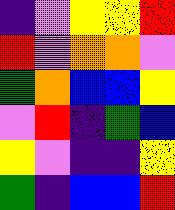[["indigo", "violet", "yellow", "yellow", "red"], ["red", "violet", "orange", "orange", "violet"], ["green", "orange", "blue", "blue", "yellow"], ["violet", "red", "indigo", "green", "blue"], ["yellow", "violet", "indigo", "indigo", "yellow"], ["green", "indigo", "blue", "blue", "red"]]